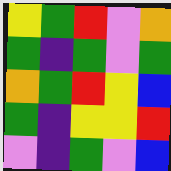[["yellow", "green", "red", "violet", "orange"], ["green", "indigo", "green", "violet", "green"], ["orange", "green", "red", "yellow", "blue"], ["green", "indigo", "yellow", "yellow", "red"], ["violet", "indigo", "green", "violet", "blue"]]